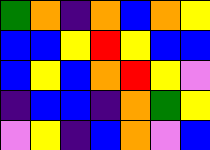[["green", "orange", "indigo", "orange", "blue", "orange", "yellow"], ["blue", "blue", "yellow", "red", "yellow", "blue", "blue"], ["blue", "yellow", "blue", "orange", "red", "yellow", "violet"], ["indigo", "blue", "blue", "indigo", "orange", "green", "yellow"], ["violet", "yellow", "indigo", "blue", "orange", "violet", "blue"]]